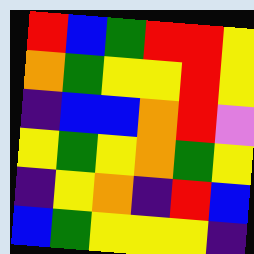[["red", "blue", "green", "red", "red", "yellow"], ["orange", "green", "yellow", "yellow", "red", "yellow"], ["indigo", "blue", "blue", "orange", "red", "violet"], ["yellow", "green", "yellow", "orange", "green", "yellow"], ["indigo", "yellow", "orange", "indigo", "red", "blue"], ["blue", "green", "yellow", "yellow", "yellow", "indigo"]]